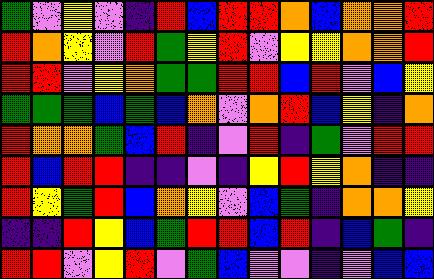[["green", "violet", "yellow", "violet", "indigo", "red", "blue", "red", "red", "orange", "blue", "orange", "orange", "red"], ["red", "orange", "yellow", "violet", "red", "green", "yellow", "red", "violet", "yellow", "yellow", "orange", "orange", "red"], ["red", "red", "violet", "yellow", "orange", "green", "green", "red", "red", "blue", "red", "violet", "blue", "yellow"], ["green", "green", "green", "blue", "green", "blue", "orange", "violet", "orange", "red", "blue", "yellow", "indigo", "orange"], ["red", "orange", "orange", "green", "blue", "red", "indigo", "violet", "red", "indigo", "green", "violet", "red", "red"], ["red", "blue", "red", "red", "indigo", "indigo", "violet", "indigo", "yellow", "red", "yellow", "orange", "indigo", "indigo"], ["red", "yellow", "green", "red", "blue", "orange", "yellow", "violet", "blue", "green", "indigo", "orange", "orange", "yellow"], ["indigo", "indigo", "red", "yellow", "blue", "green", "red", "red", "blue", "red", "indigo", "blue", "green", "indigo"], ["red", "red", "violet", "yellow", "red", "violet", "green", "blue", "violet", "violet", "indigo", "violet", "blue", "blue"]]